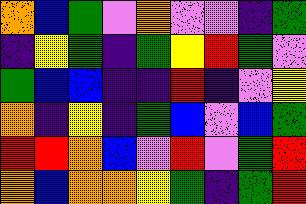[["orange", "blue", "green", "violet", "orange", "violet", "violet", "indigo", "green"], ["indigo", "yellow", "green", "indigo", "green", "yellow", "red", "green", "violet"], ["green", "blue", "blue", "indigo", "indigo", "red", "indigo", "violet", "yellow"], ["orange", "indigo", "yellow", "indigo", "green", "blue", "violet", "blue", "green"], ["red", "red", "orange", "blue", "violet", "red", "violet", "green", "red"], ["orange", "blue", "orange", "orange", "yellow", "green", "indigo", "green", "red"]]